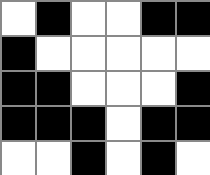[["white", "black", "white", "white", "black", "black"], ["black", "white", "white", "white", "white", "white"], ["black", "black", "white", "white", "white", "black"], ["black", "black", "black", "white", "black", "black"], ["white", "white", "black", "white", "black", "white"]]